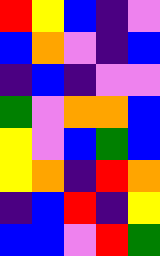[["red", "yellow", "blue", "indigo", "violet"], ["blue", "orange", "violet", "indigo", "blue"], ["indigo", "blue", "indigo", "violet", "violet"], ["green", "violet", "orange", "orange", "blue"], ["yellow", "violet", "blue", "green", "blue"], ["yellow", "orange", "indigo", "red", "orange"], ["indigo", "blue", "red", "indigo", "yellow"], ["blue", "blue", "violet", "red", "green"]]